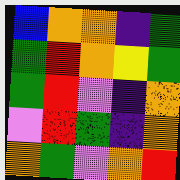[["blue", "orange", "orange", "indigo", "green"], ["green", "red", "orange", "yellow", "green"], ["green", "red", "violet", "indigo", "orange"], ["violet", "red", "green", "indigo", "orange"], ["orange", "green", "violet", "orange", "red"]]